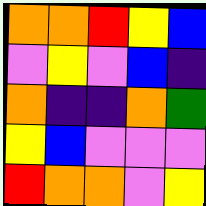[["orange", "orange", "red", "yellow", "blue"], ["violet", "yellow", "violet", "blue", "indigo"], ["orange", "indigo", "indigo", "orange", "green"], ["yellow", "blue", "violet", "violet", "violet"], ["red", "orange", "orange", "violet", "yellow"]]